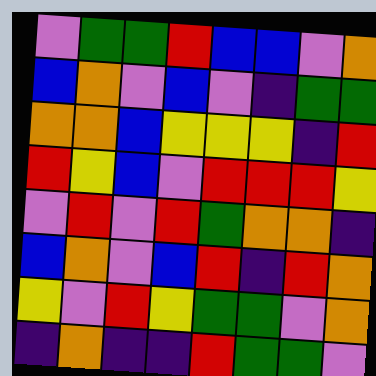[["violet", "green", "green", "red", "blue", "blue", "violet", "orange"], ["blue", "orange", "violet", "blue", "violet", "indigo", "green", "green"], ["orange", "orange", "blue", "yellow", "yellow", "yellow", "indigo", "red"], ["red", "yellow", "blue", "violet", "red", "red", "red", "yellow"], ["violet", "red", "violet", "red", "green", "orange", "orange", "indigo"], ["blue", "orange", "violet", "blue", "red", "indigo", "red", "orange"], ["yellow", "violet", "red", "yellow", "green", "green", "violet", "orange"], ["indigo", "orange", "indigo", "indigo", "red", "green", "green", "violet"]]